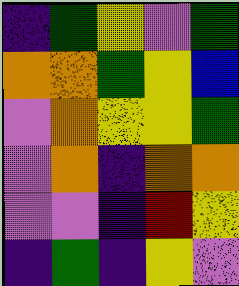[["indigo", "green", "yellow", "violet", "green"], ["orange", "orange", "green", "yellow", "blue"], ["violet", "orange", "yellow", "yellow", "green"], ["violet", "orange", "indigo", "orange", "orange"], ["violet", "violet", "indigo", "red", "yellow"], ["indigo", "green", "indigo", "yellow", "violet"]]